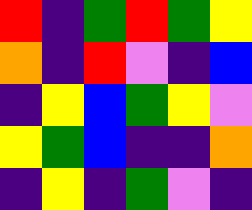[["red", "indigo", "green", "red", "green", "yellow"], ["orange", "indigo", "red", "violet", "indigo", "blue"], ["indigo", "yellow", "blue", "green", "yellow", "violet"], ["yellow", "green", "blue", "indigo", "indigo", "orange"], ["indigo", "yellow", "indigo", "green", "violet", "indigo"]]